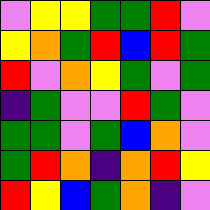[["violet", "yellow", "yellow", "green", "green", "red", "violet"], ["yellow", "orange", "green", "red", "blue", "red", "green"], ["red", "violet", "orange", "yellow", "green", "violet", "green"], ["indigo", "green", "violet", "violet", "red", "green", "violet"], ["green", "green", "violet", "green", "blue", "orange", "violet"], ["green", "red", "orange", "indigo", "orange", "red", "yellow"], ["red", "yellow", "blue", "green", "orange", "indigo", "violet"]]